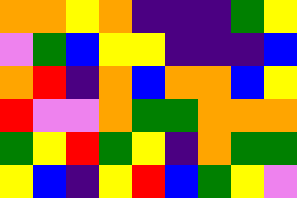[["orange", "orange", "yellow", "orange", "indigo", "indigo", "indigo", "green", "yellow"], ["violet", "green", "blue", "yellow", "yellow", "indigo", "indigo", "indigo", "blue"], ["orange", "red", "indigo", "orange", "blue", "orange", "orange", "blue", "yellow"], ["red", "violet", "violet", "orange", "green", "green", "orange", "orange", "orange"], ["green", "yellow", "red", "green", "yellow", "indigo", "orange", "green", "green"], ["yellow", "blue", "indigo", "yellow", "red", "blue", "green", "yellow", "violet"]]